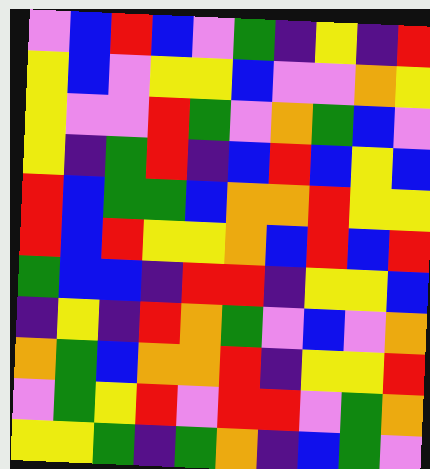[["violet", "blue", "red", "blue", "violet", "green", "indigo", "yellow", "indigo", "red"], ["yellow", "blue", "violet", "yellow", "yellow", "blue", "violet", "violet", "orange", "yellow"], ["yellow", "violet", "violet", "red", "green", "violet", "orange", "green", "blue", "violet"], ["yellow", "indigo", "green", "red", "indigo", "blue", "red", "blue", "yellow", "blue"], ["red", "blue", "green", "green", "blue", "orange", "orange", "red", "yellow", "yellow"], ["red", "blue", "red", "yellow", "yellow", "orange", "blue", "red", "blue", "red"], ["green", "blue", "blue", "indigo", "red", "red", "indigo", "yellow", "yellow", "blue"], ["indigo", "yellow", "indigo", "red", "orange", "green", "violet", "blue", "violet", "orange"], ["orange", "green", "blue", "orange", "orange", "red", "indigo", "yellow", "yellow", "red"], ["violet", "green", "yellow", "red", "violet", "red", "red", "violet", "green", "orange"], ["yellow", "yellow", "green", "indigo", "green", "orange", "indigo", "blue", "green", "violet"]]